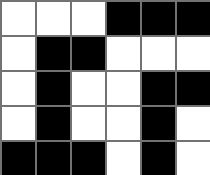[["white", "white", "white", "black", "black", "black"], ["white", "black", "black", "white", "white", "white"], ["white", "black", "white", "white", "black", "black"], ["white", "black", "white", "white", "black", "white"], ["black", "black", "black", "white", "black", "white"]]